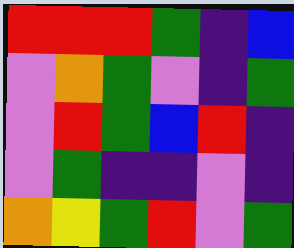[["red", "red", "red", "green", "indigo", "blue"], ["violet", "orange", "green", "violet", "indigo", "green"], ["violet", "red", "green", "blue", "red", "indigo"], ["violet", "green", "indigo", "indigo", "violet", "indigo"], ["orange", "yellow", "green", "red", "violet", "green"]]